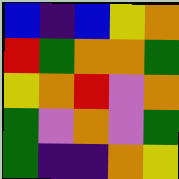[["blue", "indigo", "blue", "yellow", "orange"], ["red", "green", "orange", "orange", "green"], ["yellow", "orange", "red", "violet", "orange"], ["green", "violet", "orange", "violet", "green"], ["green", "indigo", "indigo", "orange", "yellow"]]